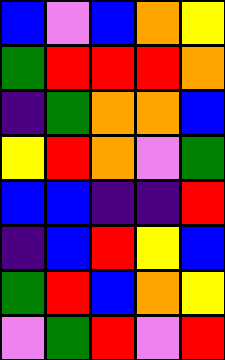[["blue", "violet", "blue", "orange", "yellow"], ["green", "red", "red", "red", "orange"], ["indigo", "green", "orange", "orange", "blue"], ["yellow", "red", "orange", "violet", "green"], ["blue", "blue", "indigo", "indigo", "red"], ["indigo", "blue", "red", "yellow", "blue"], ["green", "red", "blue", "orange", "yellow"], ["violet", "green", "red", "violet", "red"]]